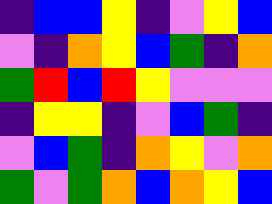[["indigo", "blue", "blue", "yellow", "indigo", "violet", "yellow", "blue"], ["violet", "indigo", "orange", "yellow", "blue", "green", "indigo", "orange"], ["green", "red", "blue", "red", "yellow", "violet", "violet", "violet"], ["indigo", "yellow", "yellow", "indigo", "violet", "blue", "green", "indigo"], ["violet", "blue", "green", "indigo", "orange", "yellow", "violet", "orange"], ["green", "violet", "green", "orange", "blue", "orange", "yellow", "blue"]]